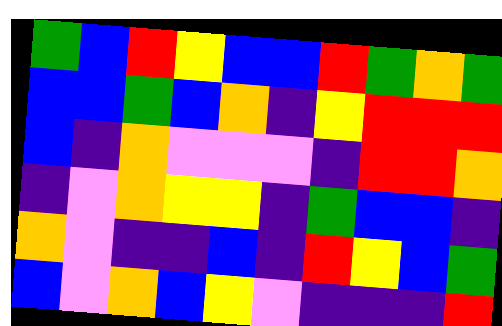[["green", "blue", "red", "yellow", "blue", "blue", "red", "green", "orange", "green"], ["blue", "blue", "green", "blue", "orange", "indigo", "yellow", "red", "red", "red"], ["blue", "indigo", "orange", "violet", "violet", "violet", "indigo", "red", "red", "orange"], ["indigo", "violet", "orange", "yellow", "yellow", "indigo", "green", "blue", "blue", "indigo"], ["orange", "violet", "indigo", "indigo", "blue", "indigo", "red", "yellow", "blue", "green"], ["blue", "violet", "orange", "blue", "yellow", "violet", "indigo", "indigo", "indigo", "red"]]